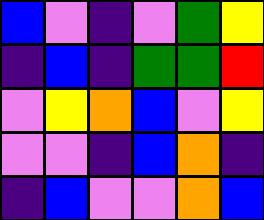[["blue", "violet", "indigo", "violet", "green", "yellow"], ["indigo", "blue", "indigo", "green", "green", "red"], ["violet", "yellow", "orange", "blue", "violet", "yellow"], ["violet", "violet", "indigo", "blue", "orange", "indigo"], ["indigo", "blue", "violet", "violet", "orange", "blue"]]